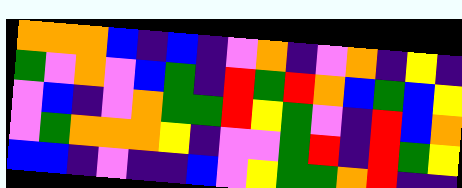[["orange", "orange", "orange", "blue", "indigo", "blue", "indigo", "violet", "orange", "indigo", "violet", "orange", "indigo", "yellow", "indigo"], ["green", "violet", "orange", "violet", "blue", "green", "indigo", "red", "green", "red", "orange", "blue", "green", "blue", "yellow"], ["violet", "blue", "indigo", "violet", "orange", "green", "green", "red", "yellow", "green", "violet", "indigo", "red", "blue", "orange"], ["violet", "green", "orange", "orange", "orange", "yellow", "indigo", "violet", "violet", "green", "red", "indigo", "red", "green", "yellow"], ["blue", "blue", "indigo", "violet", "indigo", "indigo", "blue", "violet", "yellow", "green", "green", "orange", "red", "indigo", "indigo"]]